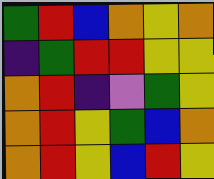[["green", "red", "blue", "orange", "yellow", "orange"], ["indigo", "green", "red", "red", "yellow", "yellow"], ["orange", "red", "indigo", "violet", "green", "yellow"], ["orange", "red", "yellow", "green", "blue", "orange"], ["orange", "red", "yellow", "blue", "red", "yellow"]]